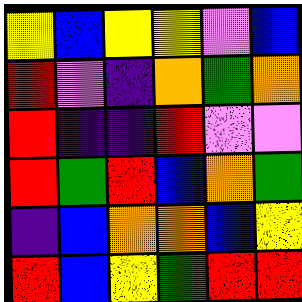[["yellow", "blue", "yellow", "yellow", "violet", "blue"], ["red", "violet", "indigo", "orange", "green", "orange"], ["red", "indigo", "indigo", "red", "violet", "violet"], ["red", "green", "red", "blue", "orange", "green"], ["indigo", "blue", "orange", "orange", "blue", "yellow"], ["red", "blue", "yellow", "green", "red", "red"]]